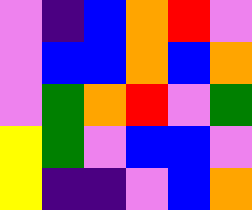[["violet", "indigo", "blue", "orange", "red", "violet"], ["violet", "blue", "blue", "orange", "blue", "orange"], ["violet", "green", "orange", "red", "violet", "green"], ["yellow", "green", "violet", "blue", "blue", "violet"], ["yellow", "indigo", "indigo", "violet", "blue", "orange"]]